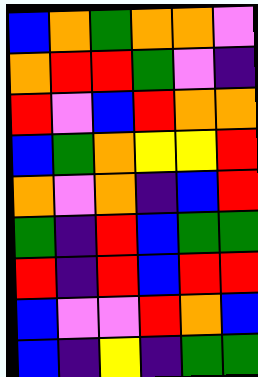[["blue", "orange", "green", "orange", "orange", "violet"], ["orange", "red", "red", "green", "violet", "indigo"], ["red", "violet", "blue", "red", "orange", "orange"], ["blue", "green", "orange", "yellow", "yellow", "red"], ["orange", "violet", "orange", "indigo", "blue", "red"], ["green", "indigo", "red", "blue", "green", "green"], ["red", "indigo", "red", "blue", "red", "red"], ["blue", "violet", "violet", "red", "orange", "blue"], ["blue", "indigo", "yellow", "indigo", "green", "green"]]